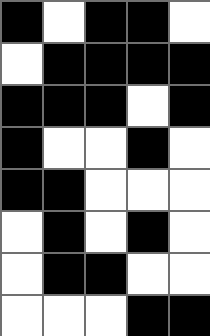[["black", "white", "black", "black", "white"], ["white", "black", "black", "black", "black"], ["black", "black", "black", "white", "black"], ["black", "white", "white", "black", "white"], ["black", "black", "white", "white", "white"], ["white", "black", "white", "black", "white"], ["white", "black", "black", "white", "white"], ["white", "white", "white", "black", "black"]]